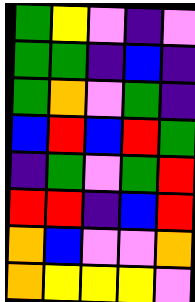[["green", "yellow", "violet", "indigo", "violet"], ["green", "green", "indigo", "blue", "indigo"], ["green", "orange", "violet", "green", "indigo"], ["blue", "red", "blue", "red", "green"], ["indigo", "green", "violet", "green", "red"], ["red", "red", "indigo", "blue", "red"], ["orange", "blue", "violet", "violet", "orange"], ["orange", "yellow", "yellow", "yellow", "violet"]]